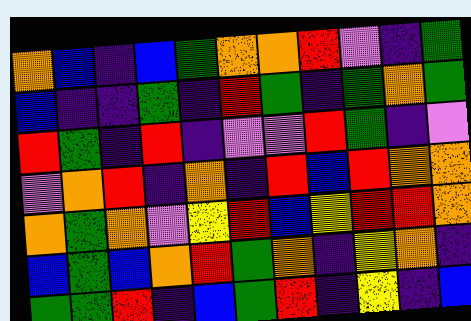[["orange", "blue", "indigo", "blue", "green", "orange", "orange", "red", "violet", "indigo", "green"], ["blue", "indigo", "indigo", "green", "indigo", "red", "green", "indigo", "green", "orange", "green"], ["red", "green", "indigo", "red", "indigo", "violet", "violet", "red", "green", "indigo", "violet"], ["violet", "orange", "red", "indigo", "orange", "indigo", "red", "blue", "red", "orange", "orange"], ["orange", "green", "orange", "violet", "yellow", "red", "blue", "yellow", "red", "red", "orange"], ["blue", "green", "blue", "orange", "red", "green", "orange", "indigo", "yellow", "orange", "indigo"], ["green", "green", "red", "indigo", "blue", "green", "red", "indigo", "yellow", "indigo", "blue"]]